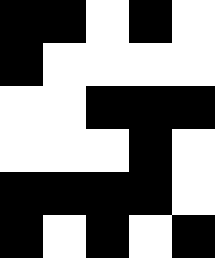[["black", "black", "white", "black", "white"], ["black", "white", "white", "white", "white"], ["white", "white", "black", "black", "black"], ["white", "white", "white", "black", "white"], ["black", "black", "black", "black", "white"], ["black", "white", "black", "white", "black"]]